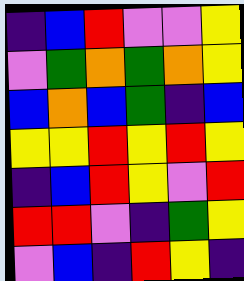[["indigo", "blue", "red", "violet", "violet", "yellow"], ["violet", "green", "orange", "green", "orange", "yellow"], ["blue", "orange", "blue", "green", "indigo", "blue"], ["yellow", "yellow", "red", "yellow", "red", "yellow"], ["indigo", "blue", "red", "yellow", "violet", "red"], ["red", "red", "violet", "indigo", "green", "yellow"], ["violet", "blue", "indigo", "red", "yellow", "indigo"]]